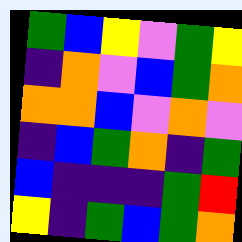[["green", "blue", "yellow", "violet", "green", "yellow"], ["indigo", "orange", "violet", "blue", "green", "orange"], ["orange", "orange", "blue", "violet", "orange", "violet"], ["indigo", "blue", "green", "orange", "indigo", "green"], ["blue", "indigo", "indigo", "indigo", "green", "red"], ["yellow", "indigo", "green", "blue", "green", "orange"]]